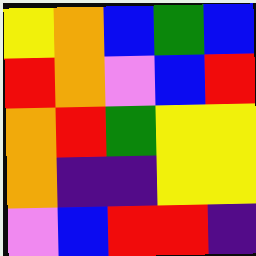[["yellow", "orange", "blue", "green", "blue"], ["red", "orange", "violet", "blue", "red"], ["orange", "red", "green", "yellow", "yellow"], ["orange", "indigo", "indigo", "yellow", "yellow"], ["violet", "blue", "red", "red", "indigo"]]